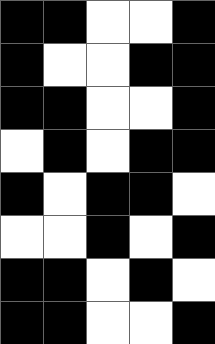[["black", "black", "white", "white", "black"], ["black", "white", "white", "black", "black"], ["black", "black", "white", "white", "black"], ["white", "black", "white", "black", "black"], ["black", "white", "black", "black", "white"], ["white", "white", "black", "white", "black"], ["black", "black", "white", "black", "white"], ["black", "black", "white", "white", "black"]]